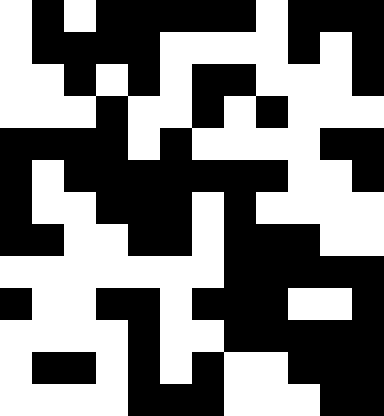[["white", "black", "white", "black", "black", "black", "black", "black", "white", "black", "black", "black"], ["white", "black", "black", "black", "black", "white", "white", "white", "white", "black", "white", "black"], ["white", "white", "black", "white", "black", "white", "black", "black", "white", "white", "white", "black"], ["white", "white", "white", "black", "white", "white", "black", "white", "black", "white", "white", "white"], ["black", "black", "black", "black", "white", "black", "white", "white", "white", "white", "black", "black"], ["black", "white", "black", "black", "black", "black", "black", "black", "black", "white", "white", "black"], ["black", "white", "white", "black", "black", "black", "white", "black", "white", "white", "white", "white"], ["black", "black", "white", "white", "black", "black", "white", "black", "black", "black", "white", "white"], ["white", "white", "white", "white", "white", "white", "white", "black", "black", "black", "black", "black"], ["black", "white", "white", "black", "black", "white", "black", "black", "black", "white", "white", "black"], ["white", "white", "white", "white", "black", "white", "white", "black", "black", "black", "black", "black"], ["white", "black", "black", "white", "black", "white", "black", "white", "white", "black", "black", "black"], ["white", "white", "white", "white", "black", "black", "black", "white", "white", "white", "black", "black"]]